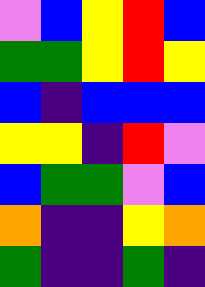[["violet", "blue", "yellow", "red", "blue"], ["green", "green", "yellow", "red", "yellow"], ["blue", "indigo", "blue", "blue", "blue"], ["yellow", "yellow", "indigo", "red", "violet"], ["blue", "green", "green", "violet", "blue"], ["orange", "indigo", "indigo", "yellow", "orange"], ["green", "indigo", "indigo", "green", "indigo"]]